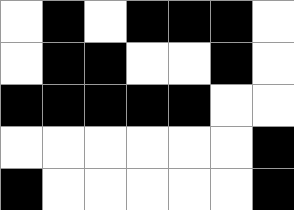[["white", "black", "white", "black", "black", "black", "white"], ["white", "black", "black", "white", "white", "black", "white"], ["black", "black", "black", "black", "black", "white", "white"], ["white", "white", "white", "white", "white", "white", "black"], ["black", "white", "white", "white", "white", "white", "black"]]